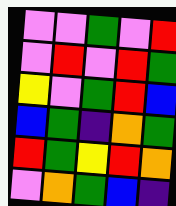[["violet", "violet", "green", "violet", "red"], ["violet", "red", "violet", "red", "green"], ["yellow", "violet", "green", "red", "blue"], ["blue", "green", "indigo", "orange", "green"], ["red", "green", "yellow", "red", "orange"], ["violet", "orange", "green", "blue", "indigo"]]